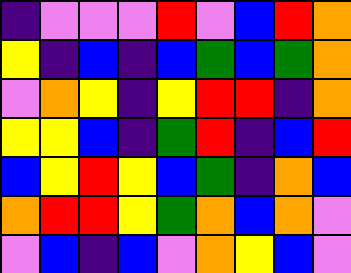[["indigo", "violet", "violet", "violet", "red", "violet", "blue", "red", "orange"], ["yellow", "indigo", "blue", "indigo", "blue", "green", "blue", "green", "orange"], ["violet", "orange", "yellow", "indigo", "yellow", "red", "red", "indigo", "orange"], ["yellow", "yellow", "blue", "indigo", "green", "red", "indigo", "blue", "red"], ["blue", "yellow", "red", "yellow", "blue", "green", "indigo", "orange", "blue"], ["orange", "red", "red", "yellow", "green", "orange", "blue", "orange", "violet"], ["violet", "blue", "indigo", "blue", "violet", "orange", "yellow", "blue", "violet"]]